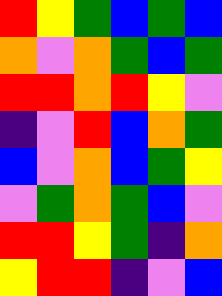[["red", "yellow", "green", "blue", "green", "blue"], ["orange", "violet", "orange", "green", "blue", "green"], ["red", "red", "orange", "red", "yellow", "violet"], ["indigo", "violet", "red", "blue", "orange", "green"], ["blue", "violet", "orange", "blue", "green", "yellow"], ["violet", "green", "orange", "green", "blue", "violet"], ["red", "red", "yellow", "green", "indigo", "orange"], ["yellow", "red", "red", "indigo", "violet", "blue"]]